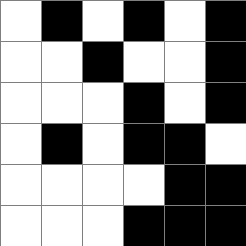[["white", "black", "white", "black", "white", "black"], ["white", "white", "black", "white", "white", "black"], ["white", "white", "white", "black", "white", "black"], ["white", "black", "white", "black", "black", "white"], ["white", "white", "white", "white", "black", "black"], ["white", "white", "white", "black", "black", "black"]]